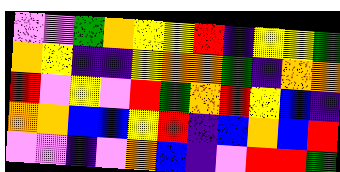[["violet", "violet", "green", "orange", "yellow", "yellow", "red", "indigo", "yellow", "yellow", "green"], ["orange", "yellow", "indigo", "indigo", "yellow", "orange", "orange", "green", "indigo", "orange", "orange"], ["red", "violet", "yellow", "violet", "red", "green", "orange", "red", "yellow", "blue", "indigo"], ["orange", "orange", "blue", "blue", "yellow", "red", "indigo", "blue", "orange", "blue", "red"], ["violet", "violet", "indigo", "violet", "orange", "blue", "indigo", "violet", "red", "red", "green"]]